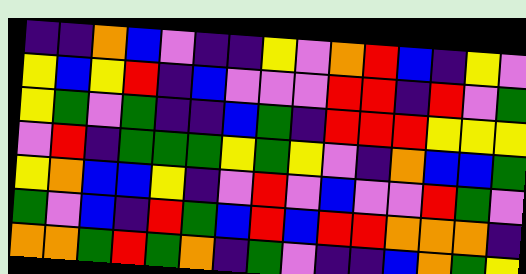[["indigo", "indigo", "orange", "blue", "violet", "indigo", "indigo", "yellow", "violet", "orange", "red", "blue", "indigo", "yellow", "violet"], ["yellow", "blue", "yellow", "red", "indigo", "blue", "violet", "violet", "violet", "red", "red", "indigo", "red", "violet", "green"], ["yellow", "green", "violet", "green", "indigo", "indigo", "blue", "green", "indigo", "red", "red", "red", "yellow", "yellow", "yellow"], ["violet", "red", "indigo", "green", "green", "green", "yellow", "green", "yellow", "violet", "indigo", "orange", "blue", "blue", "green"], ["yellow", "orange", "blue", "blue", "yellow", "indigo", "violet", "red", "violet", "blue", "violet", "violet", "red", "green", "violet"], ["green", "violet", "blue", "indigo", "red", "green", "blue", "red", "blue", "red", "red", "orange", "orange", "orange", "indigo"], ["orange", "orange", "green", "red", "green", "orange", "indigo", "green", "violet", "indigo", "indigo", "blue", "orange", "green", "yellow"]]